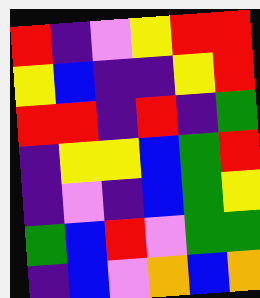[["red", "indigo", "violet", "yellow", "red", "red"], ["yellow", "blue", "indigo", "indigo", "yellow", "red"], ["red", "red", "indigo", "red", "indigo", "green"], ["indigo", "yellow", "yellow", "blue", "green", "red"], ["indigo", "violet", "indigo", "blue", "green", "yellow"], ["green", "blue", "red", "violet", "green", "green"], ["indigo", "blue", "violet", "orange", "blue", "orange"]]